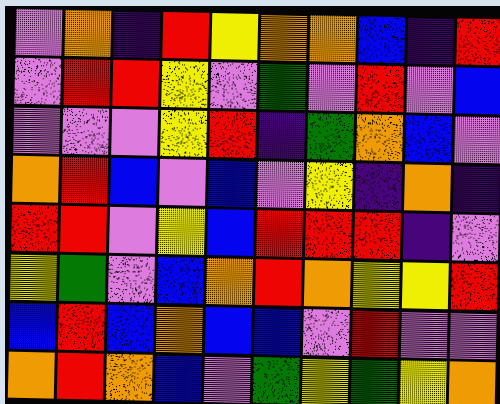[["violet", "orange", "indigo", "red", "yellow", "orange", "orange", "blue", "indigo", "red"], ["violet", "red", "red", "yellow", "violet", "green", "violet", "red", "violet", "blue"], ["violet", "violet", "violet", "yellow", "red", "indigo", "green", "orange", "blue", "violet"], ["orange", "red", "blue", "violet", "blue", "violet", "yellow", "indigo", "orange", "indigo"], ["red", "red", "violet", "yellow", "blue", "red", "red", "red", "indigo", "violet"], ["yellow", "green", "violet", "blue", "orange", "red", "orange", "yellow", "yellow", "red"], ["blue", "red", "blue", "orange", "blue", "blue", "violet", "red", "violet", "violet"], ["orange", "red", "orange", "blue", "violet", "green", "yellow", "green", "yellow", "orange"]]